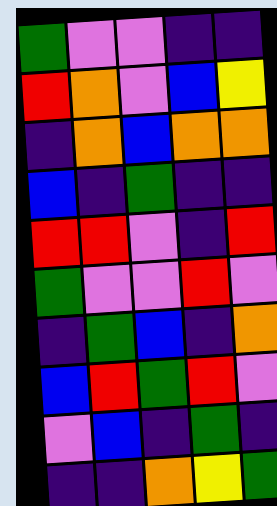[["green", "violet", "violet", "indigo", "indigo"], ["red", "orange", "violet", "blue", "yellow"], ["indigo", "orange", "blue", "orange", "orange"], ["blue", "indigo", "green", "indigo", "indigo"], ["red", "red", "violet", "indigo", "red"], ["green", "violet", "violet", "red", "violet"], ["indigo", "green", "blue", "indigo", "orange"], ["blue", "red", "green", "red", "violet"], ["violet", "blue", "indigo", "green", "indigo"], ["indigo", "indigo", "orange", "yellow", "green"]]